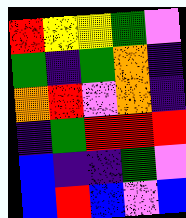[["red", "yellow", "yellow", "green", "violet"], ["green", "indigo", "green", "orange", "indigo"], ["orange", "red", "violet", "orange", "indigo"], ["indigo", "green", "red", "red", "red"], ["blue", "indigo", "indigo", "green", "violet"], ["blue", "red", "blue", "violet", "blue"]]